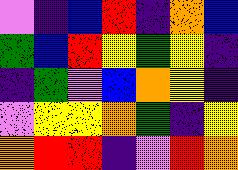[["violet", "indigo", "blue", "red", "indigo", "orange", "blue"], ["green", "blue", "red", "yellow", "green", "yellow", "indigo"], ["indigo", "green", "violet", "blue", "orange", "yellow", "indigo"], ["violet", "yellow", "yellow", "orange", "green", "indigo", "yellow"], ["orange", "red", "red", "indigo", "violet", "red", "orange"]]